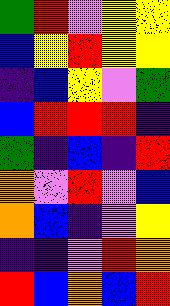[["green", "red", "violet", "yellow", "yellow"], ["blue", "yellow", "red", "yellow", "yellow"], ["indigo", "blue", "yellow", "violet", "green"], ["blue", "red", "red", "red", "indigo"], ["green", "indigo", "blue", "indigo", "red"], ["orange", "violet", "red", "violet", "blue"], ["orange", "blue", "indigo", "violet", "yellow"], ["indigo", "indigo", "violet", "red", "orange"], ["red", "blue", "orange", "blue", "red"]]